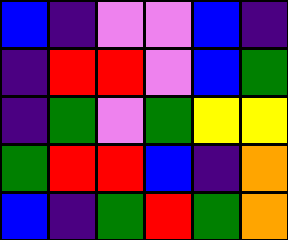[["blue", "indigo", "violet", "violet", "blue", "indigo"], ["indigo", "red", "red", "violet", "blue", "green"], ["indigo", "green", "violet", "green", "yellow", "yellow"], ["green", "red", "red", "blue", "indigo", "orange"], ["blue", "indigo", "green", "red", "green", "orange"]]